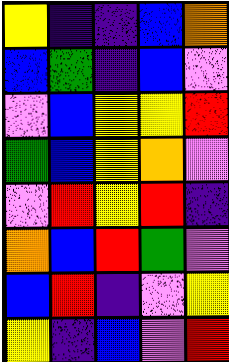[["yellow", "indigo", "indigo", "blue", "orange"], ["blue", "green", "indigo", "blue", "violet"], ["violet", "blue", "yellow", "yellow", "red"], ["green", "blue", "yellow", "orange", "violet"], ["violet", "red", "yellow", "red", "indigo"], ["orange", "blue", "red", "green", "violet"], ["blue", "red", "indigo", "violet", "yellow"], ["yellow", "indigo", "blue", "violet", "red"]]